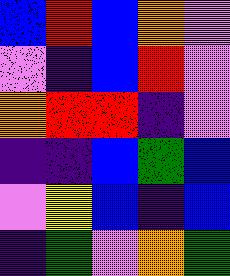[["blue", "red", "blue", "orange", "violet"], ["violet", "indigo", "blue", "red", "violet"], ["orange", "red", "red", "indigo", "violet"], ["indigo", "indigo", "blue", "green", "blue"], ["violet", "yellow", "blue", "indigo", "blue"], ["indigo", "green", "violet", "orange", "green"]]